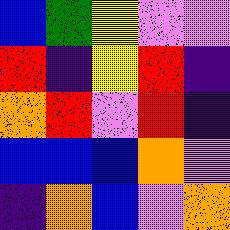[["blue", "green", "yellow", "violet", "violet"], ["red", "indigo", "yellow", "red", "indigo"], ["orange", "red", "violet", "red", "indigo"], ["blue", "blue", "blue", "orange", "violet"], ["indigo", "orange", "blue", "violet", "orange"]]